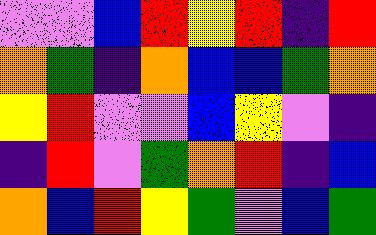[["violet", "violet", "blue", "red", "yellow", "red", "indigo", "red"], ["orange", "green", "indigo", "orange", "blue", "blue", "green", "orange"], ["yellow", "red", "violet", "violet", "blue", "yellow", "violet", "indigo"], ["indigo", "red", "violet", "green", "orange", "red", "indigo", "blue"], ["orange", "blue", "red", "yellow", "green", "violet", "blue", "green"]]